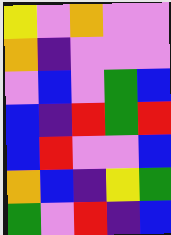[["yellow", "violet", "orange", "violet", "violet"], ["orange", "indigo", "violet", "violet", "violet"], ["violet", "blue", "violet", "green", "blue"], ["blue", "indigo", "red", "green", "red"], ["blue", "red", "violet", "violet", "blue"], ["orange", "blue", "indigo", "yellow", "green"], ["green", "violet", "red", "indigo", "blue"]]